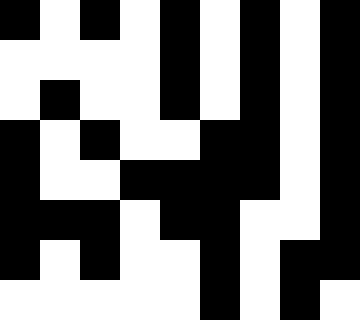[["black", "white", "black", "white", "black", "white", "black", "white", "black"], ["white", "white", "white", "white", "black", "white", "black", "white", "black"], ["white", "black", "white", "white", "black", "white", "black", "white", "black"], ["black", "white", "black", "white", "white", "black", "black", "white", "black"], ["black", "white", "white", "black", "black", "black", "black", "white", "black"], ["black", "black", "black", "white", "black", "black", "white", "white", "black"], ["black", "white", "black", "white", "white", "black", "white", "black", "black"], ["white", "white", "white", "white", "white", "black", "white", "black", "white"]]